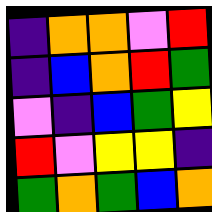[["indigo", "orange", "orange", "violet", "red"], ["indigo", "blue", "orange", "red", "green"], ["violet", "indigo", "blue", "green", "yellow"], ["red", "violet", "yellow", "yellow", "indigo"], ["green", "orange", "green", "blue", "orange"]]